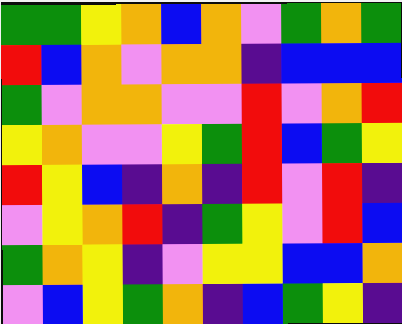[["green", "green", "yellow", "orange", "blue", "orange", "violet", "green", "orange", "green"], ["red", "blue", "orange", "violet", "orange", "orange", "indigo", "blue", "blue", "blue"], ["green", "violet", "orange", "orange", "violet", "violet", "red", "violet", "orange", "red"], ["yellow", "orange", "violet", "violet", "yellow", "green", "red", "blue", "green", "yellow"], ["red", "yellow", "blue", "indigo", "orange", "indigo", "red", "violet", "red", "indigo"], ["violet", "yellow", "orange", "red", "indigo", "green", "yellow", "violet", "red", "blue"], ["green", "orange", "yellow", "indigo", "violet", "yellow", "yellow", "blue", "blue", "orange"], ["violet", "blue", "yellow", "green", "orange", "indigo", "blue", "green", "yellow", "indigo"]]